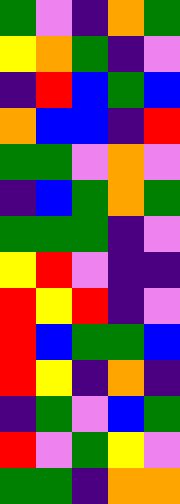[["green", "violet", "indigo", "orange", "green"], ["yellow", "orange", "green", "indigo", "violet"], ["indigo", "red", "blue", "green", "blue"], ["orange", "blue", "blue", "indigo", "red"], ["green", "green", "violet", "orange", "violet"], ["indigo", "blue", "green", "orange", "green"], ["green", "green", "green", "indigo", "violet"], ["yellow", "red", "violet", "indigo", "indigo"], ["red", "yellow", "red", "indigo", "violet"], ["red", "blue", "green", "green", "blue"], ["red", "yellow", "indigo", "orange", "indigo"], ["indigo", "green", "violet", "blue", "green"], ["red", "violet", "green", "yellow", "violet"], ["green", "green", "indigo", "orange", "orange"]]